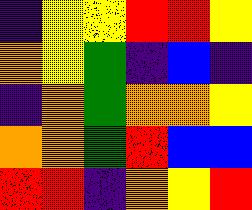[["indigo", "yellow", "yellow", "red", "red", "yellow"], ["orange", "yellow", "green", "indigo", "blue", "indigo"], ["indigo", "orange", "green", "orange", "orange", "yellow"], ["orange", "orange", "green", "red", "blue", "blue"], ["red", "red", "indigo", "orange", "yellow", "red"]]